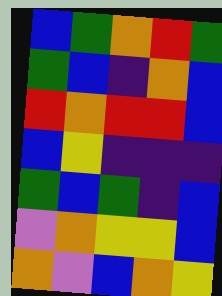[["blue", "green", "orange", "red", "green"], ["green", "blue", "indigo", "orange", "blue"], ["red", "orange", "red", "red", "blue"], ["blue", "yellow", "indigo", "indigo", "indigo"], ["green", "blue", "green", "indigo", "blue"], ["violet", "orange", "yellow", "yellow", "blue"], ["orange", "violet", "blue", "orange", "yellow"]]